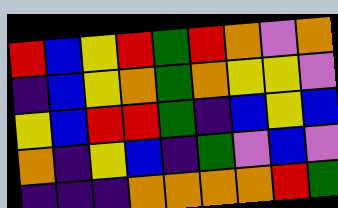[["red", "blue", "yellow", "red", "green", "red", "orange", "violet", "orange"], ["indigo", "blue", "yellow", "orange", "green", "orange", "yellow", "yellow", "violet"], ["yellow", "blue", "red", "red", "green", "indigo", "blue", "yellow", "blue"], ["orange", "indigo", "yellow", "blue", "indigo", "green", "violet", "blue", "violet"], ["indigo", "indigo", "indigo", "orange", "orange", "orange", "orange", "red", "green"]]